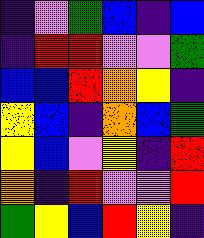[["indigo", "violet", "green", "blue", "indigo", "blue"], ["indigo", "red", "red", "violet", "violet", "green"], ["blue", "blue", "red", "orange", "yellow", "indigo"], ["yellow", "blue", "indigo", "orange", "blue", "green"], ["yellow", "blue", "violet", "yellow", "indigo", "red"], ["orange", "indigo", "red", "violet", "violet", "red"], ["green", "yellow", "blue", "red", "yellow", "indigo"]]